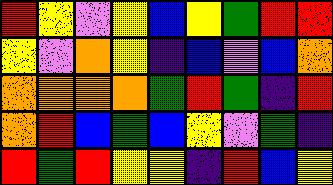[["red", "yellow", "violet", "yellow", "blue", "yellow", "green", "red", "red"], ["yellow", "violet", "orange", "yellow", "indigo", "blue", "violet", "blue", "orange"], ["orange", "orange", "orange", "orange", "green", "red", "green", "indigo", "red"], ["orange", "red", "blue", "green", "blue", "yellow", "violet", "green", "indigo"], ["red", "green", "red", "yellow", "yellow", "indigo", "red", "blue", "yellow"]]